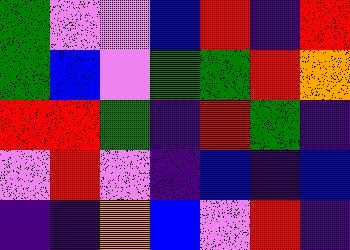[["green", "violet", "violet", "blue", "red", "indigo", "red"], ["green", "blue", "violet", "green", "green", "red", "orange"], ["red", "red", "green", "indigo", "red", "green", "indigo"], ["violet", "red", "violet", "indigo", "blue", "indigo", "blue"], ["indigo", "indigo", "orange", "blue", "violet", "red", "indigo"]]